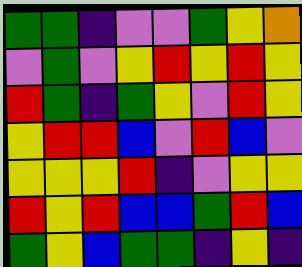[["green", "green", "indigo", "violet", "violet", "green", "yellow", "orange"], ["violet", "green", "violet", "yellow", "red", "yellow", "red", "yellow"], ["red", "green", "indigo", "green", "yellow", "violet", "red", "yellow"], ["yellow", "red", "red", "blue", "violet", "red", "blue", "violet"], ["yellow", "yellow", "yellow", "red", "indigo", "violet", "yellow", "yellow"], ["red", "yellow", "red", "blue", "blue", "green", "red", "blue"], ["green", "yellow", "blue", "green", "green", "indigo", "yellow", "indigo"]]